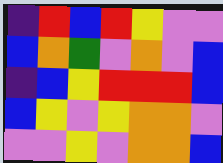[["indigo", "red", "blue", "red", "yellow", "violet", "violet"], ["blue", "orange", "green", "violet", "orange", "violet", "blue"], ["indigo", "blue", "yellow", "red", "red", "red", "blue"], ["blue", "yellow", "violet", "yellow", "orange", "orange", "violet"], ["violet", "violet", "yellow", "violet", "orange", "orange", "blue"]]